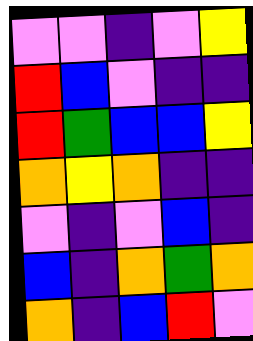[["violet", "violet", "indigo", "violet", "yellow"], ["red", "blue", "violet", "indigo", "indigo"], ["red", "green", "blue", "blue", "yellow"], ["orange", "yellow", "orange", "indigo", "indigo"], ["violet", "indigo", "violet", "blue", "indigo"], ["blue", "indigo", "orange", "green", "orange"], ["orange", "indigo", "blue", "red", "violet"]]